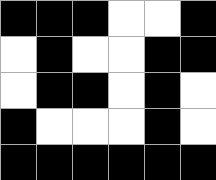[["black", "black", "black", "white", "white", "black"], ["white", "black", "white", "white", "black", "black"], ["white", "black", "black", "white", "black", "white"], ["black", "white", "white", "white", "black", "white"], ["black", "black", "black", "black", "black", "black"]]